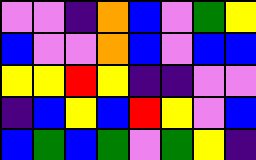[["violet", "violet", "indigo", "orange", "blue", "violet", "green", "yellow"], ["blue", "violet", "violet", "orange", "blue", "violet", "blue", "blue"], ["yellow", "yellow", "red", "yellow", "indigo", "indigo", "violet", "violet"], ["indigo", "blue", "yellow", "blue", "red", "yellow", "violet", "blue"], ["blue", "green", "blue", "green", "violet", "green", "yellow", "indigo"]]